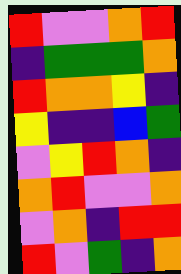[["red", "violet", "violet", "orange", "red"], ["indigo", "green", "green", "green", "orange"], ["red", "orange", "orange", "yellow", "indigo"], ["yellow", "indigo", "indigo", "blue", "green"], ["violet", "yellow", "red", "orange", "indigo"], ["orange", "red", "violet", "violet", "orange"], ["violet", "orange", "indigo", "red", "red"], ["red", "violet", "green", "indigo", "orange"]]